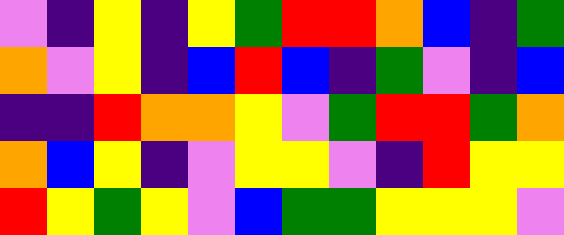[["violet", "indigo", "yellow", "indigo", "yellow", "green", "red", "red", "orange", "blue", "indigo", "green"], ["orange", "violet", "yellow", "indigo", "blue", "red", "blue", "indigo", "green", "violet", "indigo", "blue"], ["indigo", "indigo", "red", "orange", "orange", "yellow", "violet", "green", "red", "red", "green", "orange"], ["orange", "blue", "yellow", "indigo", "violet", "yellow", "yellow", "violet", "indigo", "red", "yellow", "yellow"], ["red", "yellow", "green", "yellow", "violet", "blue", "green", "green", "yellow", "yellow", "yellow", "violet"]]